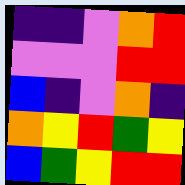[["indigo", "indigo", "violet", "orange", "red"], ["violet", "violet", "violet", "red", "red"], ["blue", "indigo", "violet", "orange", "indigo"], ["orange", "yellow", "red", "green", "yellow"], ["blue", "green", "yellow", "red", "red"]]